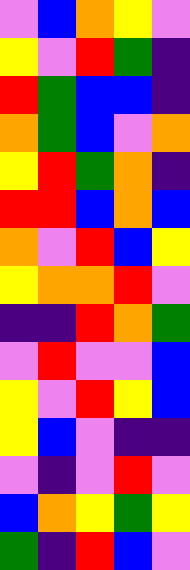[["violet", "blue", "orange", "yellow", "violet"], ["yellow", "violet", "red", "green", "indigo"], ["red", "green", "blue", "blue", "indigo"], ["orange", "green", "blue", "violet", "orange"], ["yellow", "red", "green", "orange", "indigo"], ["red", "red", "blue", "orange", "blue"], ["orange", "violet", "red", "blue", "yellow"], ["yellow", "orange", "orange", "red", "violet"], ["indigo", "indigo", "red", "orange", "green"], ["violet", "red", "violet", "violet", "blue"], ["yellow", "violet", "red", "yellow", "blue"], ["yellow", "blue", "violet", "indigo", "indigo"], ["violet", "indigo", "violet", "red", "violet"], ["blue", "orange", "yellow", "green", "yellow"], ["green", "indigo", "red", "blue", "violet"]]